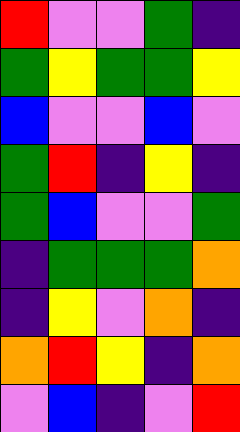[["red", "violet", "violet", "green", "indigo"], ["green", "yellow", "green", "green", "yellow"], ["blue", "violet", "violet", "blue", "violet"], ["green", "red", "indigo", "yellow", "indigo"], ["green", "blue", "violet", "violet", "green"], ["indigo", "green", "green", "green", "orange"], ["indigo", "yellow", "violet", "orange", "indigo"], ["orange", "red", "yellow", "indigo", "orange"], ["violet", "blue", "indigo", "violet", "red"]]